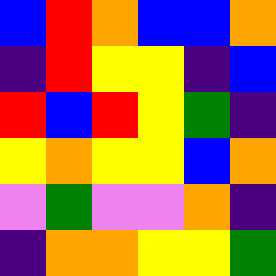[["blue", "red", "orange", "blue", "blue", "orange"], ["indigo", "red", "yellow", "yellow", "indigo", "blue"], ["red", "blue", "red", "yellow", "green", "indigo"], ["yellow", "orange", "yellow", "yellow", "blue", "orange"], ["violet", "green", "violet", "violet", "orange", "indigo"], ["indigo", "orange", "orange", "yellow", "yellow", "green"]]